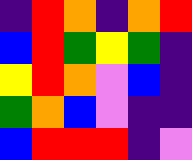[["indigo", "red", "orange", "indigo", "orange", "red"], ["blue", "red", "green", "yellow", "green", "indigo"], ["yellow", "red", "orange", "violet", "blue", "indigo"], ["green", "orange", "blue", "violet", "indigo", "indigo"], ["blue", "red", "red", "red", "indigo", "violet"]]